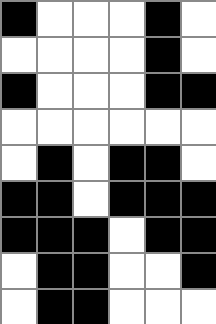[["black", "white", "white", "white", "black", "white"], ["white", "white", "white", "white", "black", "white"], ["black", "white", "white", "white", "black", "black"], ["white", "white", "white", "white", "white", "white"], ["white", "black", "white", "black", "black", "white"], ["black", "black", "white", "black", "black", "black"], ["black", "black", "black", "white", "black", "black"], ["white", "black", "black", "white", "white", "black"], ["white", "black", "black", "white", "white", "white"]]